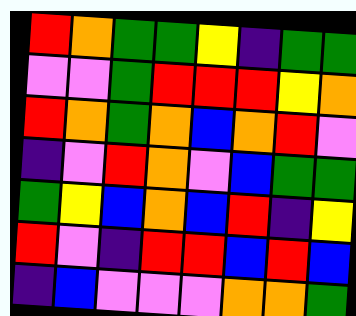[["red", "orange", "green", "green", "yellow", "indigo", "green", "green"], ["violet", "violet", "green", "red", "red", "red", "yellow", "orange"], ["red", "orange", "green", "orange", "blue", "orange", "red", "violet"], ["indigo", "violet", "red", "orange", "violet", "blue", "green", "green"], ["green", "yellow", "blue", "orange", "blue", "red", "indigo", "yellow"], ["red", "violet", "indigo", "red", "red", "blue", "red", "blue"], ["indigo", "blue", "violet", "violet", "violet", "orange", "orange", "green"]]